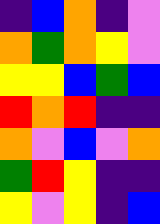[["indigo", "blue", "orange", "indigo", "violet"], ["orange", "green", "orange", "yellow", "violet"], ["yellow", "yellow", "blue", "green", "blue"], ["red", "orange", "red", "indigo", "indigo"], ["orange", "violet", "blue", "violet", "orange"], ["green", "red", "yellow", "indigo", "indigo"], ["yellow", "violet", "yellow", "indigo", "blue"]]